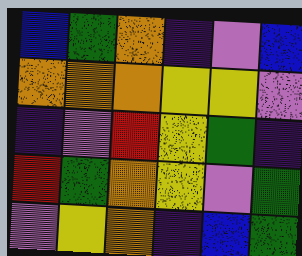[["blue", "green", "orange", "indigo", "violet", "blue"], ["orange", "orange", "orange", "yellow", "yellow", "violet"], ["indigo", "violet", "red", "yellow", "green", "indigo"], ["red", "green", "orange", "yellow", "violet", "green"], ["violet", "yellow", "orange", "indigo", "blue", "green"]]